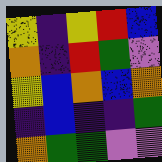[["yellow", "indigo", "yellow", "red", "blue"], ["orange", "indigo", "red", "green", "violet"], ["yellow", "blue", "orange", "blue", "orange"], ["indigo", "blue", "indigo", "indigo", "green"], ["orange", "green", "green", "violet", "violet"]]